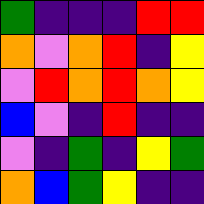[["green", "indigo", "indigo", "indigo", "red", "red"], ["orange", "violet", "orange", "red", "indigo", "yellow"], ["violet", "red", "orange", "red", "orange", "yellow"], ["blue", "violet", "indigo", "red", "indigo", "indigo"], ["violet", "indigo", "green", "indigo", "yellow", "green"], ["orange", "blue", "green", "yellow", "indigo", "indigo"]]